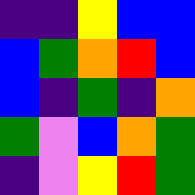[["indigo", "indigo", "yellow", "blue", "blue"], ["blue", "green", "orange", "red", "blue"], ["blue", "indigo", "green", "indigo", "orange"], ["green", "violet", "blue", "orange", "green"], ["indigo", "violet", "yellow", "red", "green"]]